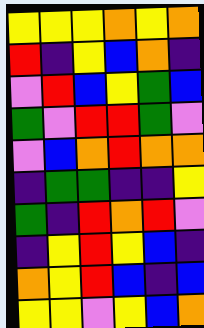[["yellow", "yellow", "yellow", "orange", "yellow", "orange"], ["red", "indigo", "yellow", "blue", "orange", "indigo"], ["violet", "red", "blue", "yellow", "green", "blue"], ["green", "violet", "red", "red", "green", "violet"], ["violet", "blue", "orange", "red", "orange", "orange"], ["indigo", "green", "green", "indigo", "indigo", "yellow"], ["green", "indigo", "red", "orange", "red", "violet"], ["indigo", "yellow", "red", "yellow", "blue", "indigo"], ["orange", "yellow", "red", "blue", "indigo", "blue"], ["yellow", "yellow", "violet", "yellow", "blue", "orange"]]